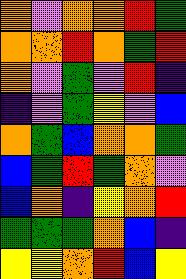[["orange", "violet", "orange", "orange", "red", "green"], ["orange", "orange", "red", "orange", "green", "red"], ["orange", "violet", "green", "violet", "red", "indigo"], ["indigo", "violet", "green", "yellow", "violet", "blue"], ["orange", "green", "blue", "orange", "orange", "green"], ["blue", "green", "red", "green", "orange", "violet"], ["blue", "orange", "indigo", "yellow", "orange", "red"], ["green", "green", "green", "orange", "blue", "indigo"], ["yellow", "yellow", "orange", "red", "blue", "yellow"]]